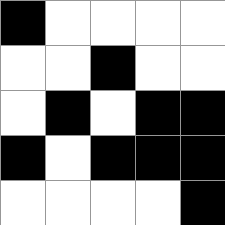[["black", "white", "white", "white", "white"], ["white", "white", "black", "white", "white"], ["white", "black", "white", "black", "black"], ["black", "white", "black", "black", "black"], ["white", "white", "white", "white", "black"]]